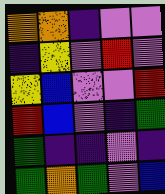[["orange", "orange", "indigo", "violet", "violet"], ["indigo", "yellow", "violet", "red", "violet"], ["yellow", "blue", "violet", "violet", "red"], ["red", "blue", "violet", "indigo", "green"], ["green", "indigo", "indigo", "violet", "indigo"], ["green", "orange", "green", "violet", "blue"]]